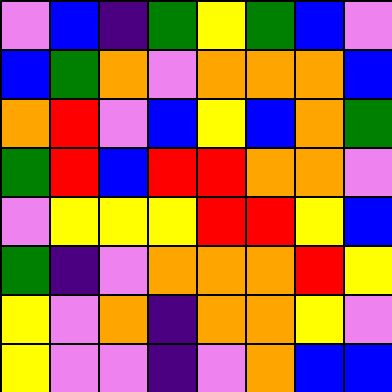[["violet", "blue", "indigo", "green", "yellow", "green", "blue", "violet"], ["blue", "green", "orange", "violet", "orange", "orange", "orange", "blue"], ["orange", "red", "violet", "blue", "yellow", "blue", "orange", "green"], ["green", "red", "blue", "red", "red", "orange", "orange", "violet"], ["violet", "yellow", "yellow", "yellow", "red", "red", "yellow", "blue"], ["green", "indigo", "violet", "orange", "orange", "orange", "red", "yellow"], ["yellow", "violet", "orange", "indigo", "orange", "orange", "yellow", "violet"], ["yellow", "violet", "violet", "indigo", "violet", "orange", "blue", "blue"]]